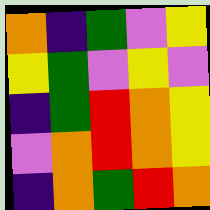[["orange", "indigo", "green", "violet", "yellow"], ["yellow", "green", "violet", "yellow", "violet"], ["indigo", "green", "red", "orange", "yellow"], ["violet", "orange", "red", "orange", "yellow"], ["indigo", "orange", "green", "red", "orange"]]